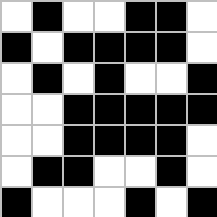[["white", "black", "white", "white", "black", "black", "white"], ["black", "white", "black", "black", "black", "black", "white"], ["white", "black", "white", "black", "white", "white", "black"], ["white", "white", "black", "black", "black", "black", "black"], ["white", "white", "black", "black", "black", "black", "white"], ["white", "black", "black", "white", "white", "black", "white"], ["black", "white", "white", "white", "black", "white", "black"]]